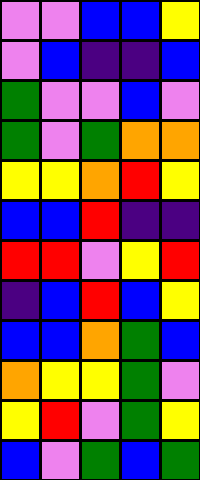[["violet", "violet", "blue", "blue", "yellow"], ["violet", "blue", "indigo", "indigo", "blue"], ["green", "violet", "violet", "blue", "violet"], ["green", "violet", "green", "orange", "orange"], ["yellow", "yellow", "orange", "red", "yellow"], ["blue", "blue", "red", "indigo", "indigo"], ["red", "red", "violet", "yellow", "red"], ["indigo", "blue", "red", "blue", "yellow"], ["blue", "blue", "orange", "green", "blue"], ["orange", "yellow", "yellow", "green", "violet"], ["yellow", "red", "violet", "green", "yellow"], ["blue", "violet", "green", "blue", "green"]]